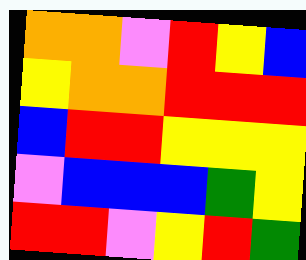[["orange", "orange", "violet", "red", "yellow", "blue"], ["yellow", "orange", "orange", "red", "red", "red"], ["blue", "red", "red", "yellow", "yellow", "yellow"], ["violet", "blue", "blue", "blue", "green", "yellow"], ["red", "red", "violet", "yellow", "red", "green"]]